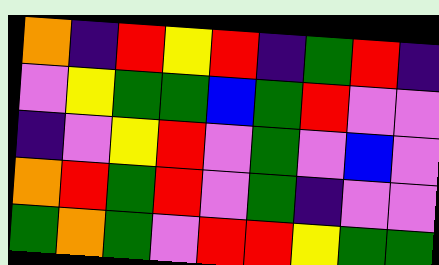[["orange", "indigo", "red", "yellow", "red", "indigo", "green", "red", "indigo"], ["violet", "yellow", "green", "green", "blue", "green", "red", "violet", "violet"], ["indigo", "violet", "yellow", "red", "violet", "green", "violet", "blue", "violet"], ["orange", "red", "green", "red", "violet", "green", "indigo", "violet", "violet"], ["green", "orange", "green", "violet", "red", "red", "yellow", "green", "green"]]